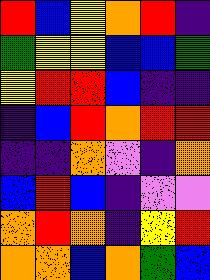[["red", "blue", "yellow", "orange", "red", "indigo"], ["green", "yellow", "yellow", "blue", "blue", "green"], ["yellow", "red", "red", "blue", "indigo", "indigo"], ["indigo", "blue", "red", "orange", "red", "red"], ["indigo", "indigo", "orange", "violet", "indigo", "orange"], ["blue", "red", "blue", "indigo", "violet", "violet"], ["orange", "red", "orange", "indigo", "yellow", "red"], ["orange", "orange", "blue", "orange", "green", "blue"]]